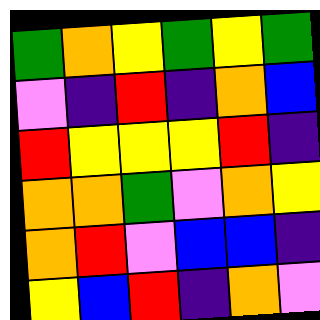[["green", "orange", "yellow", "green", "yellow", "green"], ["violet", "indigo", "red", "indigo", "orange", "blue"], ["red", "yellow", "yellow", "yellow", "red", "indigo"], ["orange", "orange", "green", "violet", "orange", "yellow"], ["orange", "red", "violet", "blue", "blue", "indigo"], ["yellow", "blue", "red", "indigo", "orange", "violet"]]